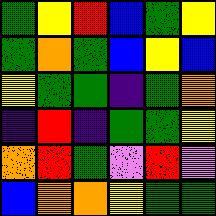[["green", "yellow", "red", "blue", "green", "yellow"], ["green", "orange", "green", "blue", "yellow", "blue"], ["yellow", "green", "green", "indigo", "green", "orange"], ["indigo", "red", "indigo", "green", "green", "yellow"], ["orange", "red", "green", "violet", "red", "violet"], ["blue", "orange", "orange", "yellow", "green", "green"]]